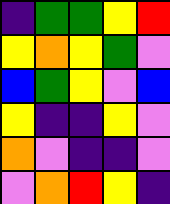[["indigo", "green", "green", "yellow", "red"], ["yellow", "orange", "yellow", "green", "violet"], ["blue", "green", "yellow", "violet", "blue"], ["yellow", "indigo", "indigo", "yellow", "violet"], ["orange", "violet", "indigo", "indigo", "violet"], ["violet", "orange", "red", "yellow", "indigo"]]